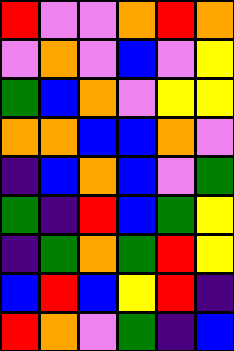[["red", "violet", "violet", "orange", "red", "orange"], ["violet", "orange", "violet", "blue", "violet", "yellow"], ["green", "blue", "orange", "violet", "yellow", "yellow"], ["orange", "orange", "blue", "blue", "orange", "violet"], ["indigo", "blue", "orange", "blue", "violet", "green"], ["green", "indigo", "red", "blue", "green", "yellow"], ["indigo", "green", "orange", "green", "red", "yellow"], ["blue", "red", "blue", "yellow", "red", "indigo"], ["red", "orange", "violet", "green", "indigo", "blue"]]